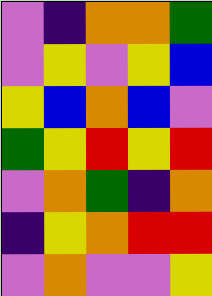[["violet", "indigo", "orange", "orange", "green"], ["violet", "yellow", "violet", "yellow", "blue"], ["yellow", "blue", "orange", "blue", "violet"], ["green", "yellow", "red", "yellow", "red"], ["violet", "orange", "green", "indigo", "orange"], ["indigo", "yellow", "orange", "red", "red"], ["violet", "orange", "violet", "violet", "yellow"]]